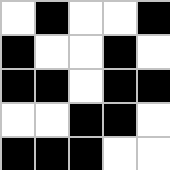[["white", "black", "white", "white", "black"], ["black", "white", "white", "black", "white"], ["black", "black", "white", "black", "black"], ["white", "white", "black", "black", "white"], ["black", "black", "black", "white", "white"]]